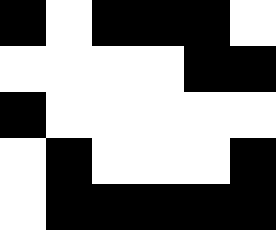[["black", "white", "black", "black", "black", "white"], ["white", "white", "white", "white", "black", "black"], ["black", "white", "white", "white", "white", "white"], ["white", "black", "white", "white", "white", "black"], ["white", "black", "black", "black", "black", "black"]]